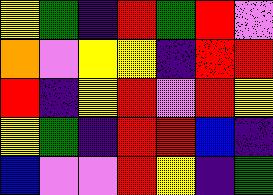[["yellow", "green", "indigo", "red", "green", "red", "violet"], ["orange", "violet", "yellow", "yellow", "indigo", "red", "red"], ["red", "indigo", "yellow", "red", "violet", "red", "yellow"], ["yellow", "green", "indigo", "red", "red", "blue", "indigo"], ["blue", "violet", "violet", "red", "yellow", "indigo", "green"]]